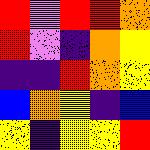[["red", "violet", "red", "red", "orange"], ["red", "violet", "indigo", "orange", "yellow"], ["indigo", "indigo", "red", "orange", "yellow"], ["blue", "orange", "yellow", "indigo", "blue"], ["yellow", "indigo", "yellow", "yellow", "red"]]